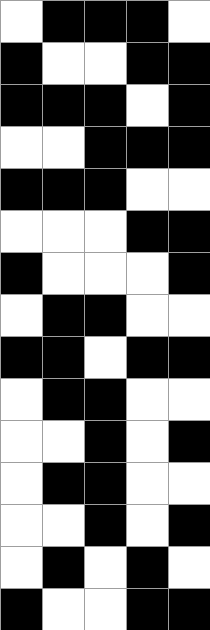[["white", "black", "black", "black", "white"], ["black", "white", "white", "black", "black"], ["black", "black", "black", "white", "black"], ["white", "white", "black", "black", "black"], ["black", "black", "black", "white", "white"], ["white", "white", "white", "black", "black"], ["black", "white", "white", "white", "black"], ["white", "black", "black", "white", "white"], ["black", "black", "white", "black", "black"], ["white", "black", "black", "white", "white"], ["white", "white", "black", "white", "black"], ["white", "black", "black", "white", "white"], ["white", "white", "black", "white", "black"], ["white", "black", "white", "black", "white"], ["black", "white", "white", "black", "black"]]